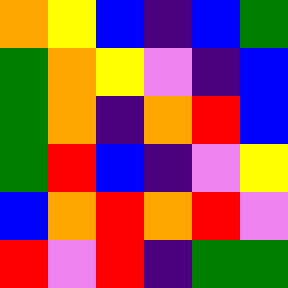[["orange", "yellow", "blue", "indigo", "blue", "green"], ["green", "orange", "yellow", "violet", "indigo", "blue"], ["green", "orange", "indigo", "orange", "red", "blue"], ["green", "red", "blue", "indigo", "violet", "yellow"], ["blue", "orange", "red", "orange", "red", "violet"], ["red", "violet", "red", "indigo", "green", "green"]]